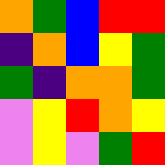[["orange", "green", "blue", "red", "red"], ["indigo", "orange", "blue", "yellow", "green"], ["green", "indigo", "orange", "orange", "green"], ["violet", "yellow", "red", "orange", "yellow"], ["violet", "yellow", "violet", "green", "red"]]